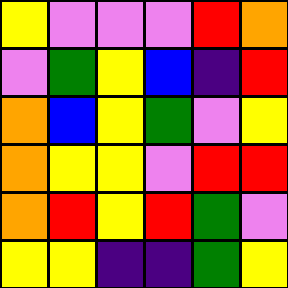[["yellow", "violet", "violet", "violet", "red", "orange"], ["violet", "green", "yellow", "blue", "indigo", "red"], ["orange", "blue", "yellow", "green", "violet", "yellow"], ["orange", "yellow", "yellow", "violet", "red", "red"], ["orange", "red", "yellow", "red", "green", "violet"], ["yellow", "yellow", "indigo", "indigo", "green", "yellow"]]